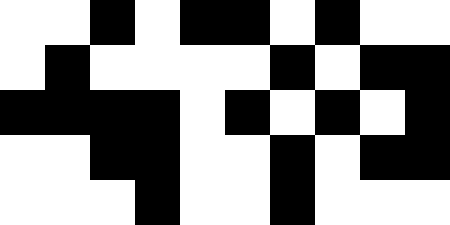[["white", "white", "black", "white", "black", "black", "white", "black", "white", "white"], ["white", "black", "white", "white", "white", "white", "black", "white", "black", "black"], ["black", "black", "black", "black", "white", "black", "white", "black", "white", "black"], ["white", "white", "black", "black", "white", "white", "black", "white", "black", "black"], ["white", "white", "white", "black", "white", "white", "black", "white", "white", "white"]]